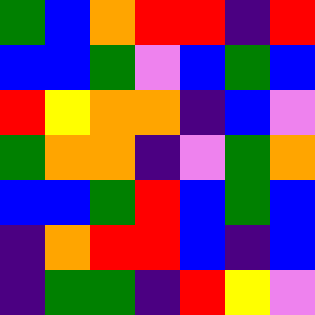[["green", "blue", "orange", "red", "red", "indigo", "red"], ["blue", "blue", "green", "violet", "blue", "green", "blue"], ["red", "yellow", "orange", "orange", "indigo", "blue", "violet"], ["green", "orange", "orange", "indigo", "violet", "green", "orange"], ["blue", "blue", "green", "red", "blue", "green", "blue"], ["indigo", "orange", "red", "red", "blue", "indigo", "blue"], ["indigo", "green", "green", "indigo", "red", "yellow", "violet"]]